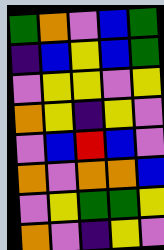[["green", "orange", "violet", "blue", "green"], ["indigo", "blue", "yellow", "blue", "green"], ["violet", "yellow", "yellow", "violet", "yellow"], ["orange", "yellow", "indigo", "yellow", "violet"], ["violet", "blue", "red", "blue", "violet"], ["orange", "violet", "orange", "orange", "blue"], ["violet", "yellow", "green", "green", "yellow"], ["orange", "violet", "indigo", "yellow", "violet"]]